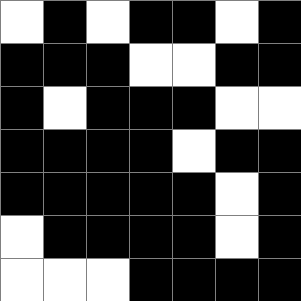[["white", "black", "white", "black", "black", "white", "black"], ["black", "black", "black", "white", "white", "black", "black"], ["black", "white", "black", "black", "black", "white", "white"], ["black", "black", "black", "black", "white", "black", "black"], ["black", "black", "black", "black", "black", "white", "black"], ["white", "black", "black", "black", "black", "white", "black"], ["white", "white", "white", "black", "black", "black", "black"]]